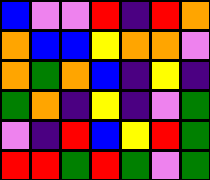[["blue", "violet", "violet", "red", "indigo", "red", "orange"], ["orange", "blue", "blue", "yellow", "orange", "orange", "violet"], ["orange", "green", "orange", "blue", "indigo", "yellow", "indigo"], ["green", "orange", "indigo", "yellow", "indigo", "violet", "green"], ["violet", "indigo", "red", "blue", "yellow", "red", "green"], ["red", "red", "green", "red", "green", "violet", "green"]]